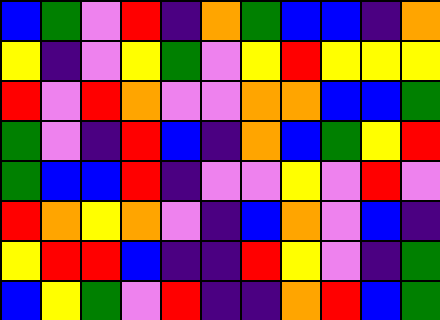[["blue", "green", "violet", "red", "indigo", "orange", "green", "blue", "blue", "indigo", "orange"], ["yellow", "indigo", "violet", "yellow", "green", "violet", "yellow", "red", "yellow", "yellow", "yellow"], ["red", "violet", "red", "orange", "violet", "violet", "orange", "orange", "blue", "blue", "green"], ["green", "violet", "indigo", "red", "blue", "indigo", "orange", "blue", "green", "yellow", "red"], ["green", "blue", "blue", "red", "indigo", "violet", "violet", "yellow", "violet", "red", "violet"], ["red", "orange", "yellow", "orange", "violet", "indigo", "blue", "orange", "violet", "blue", "indigo"], ["yellow", "red", "red", "blue", "indigo", "indigo", "red", "yellow", "violet", "indigo", "green"], ["blue", "yellow", "green", "violet", "red", "indigo", "indigo", "orange", "red", "blue", "green"]]